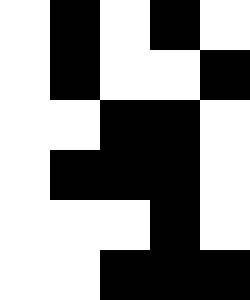[["white", "black", "white", "black", "white"], ["white", "black", "white", "white", "black"], ["white", "white", "black", "black", "white"], ["white", "black", "black", "black", "white"], ["white", "white", "white", "black", "white"], ["white", "white", "black", "black", "black"]]